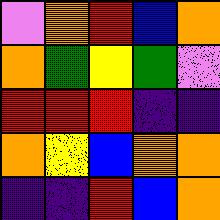[["violet", "orange", "red", "blue", "orange"], ["orange", "green", "yellow", "green", "violet"], ["red", "red", "red", "indigo", "indigo"], ["orange", "yellow", "blue", "orange", "orange"], ["indigo", "indigo", "red", "blue", "orange"]]